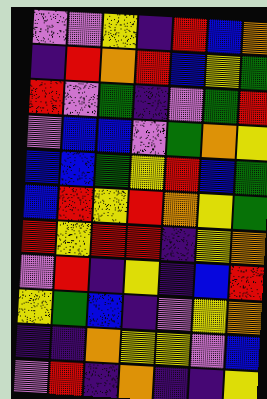[["violet", "violet", "yellow", "indigo", "red", "blue", "orange"], ["indigo", "red", "orange", "red", "blue", "yellow", "green"], ["red", "violet", "green", "indigo", "violet", "green", "red"], ["violet", "blue", "blue", "violet", "green", "orange", "yellow"], ["blue", "blue", "green", "yellow", "red", "blue", "green"], ["blue", "red", "yellow", "red", "orange", "yellow", "green"], ["red", "yellow", "red", "red", "indigo", "yellow", "orange"], ["violet", "red", "indigo", "yellow", "indigo", "blue", "red"], ["yellow", "green", "blue", "indigo", "violet", "yellow", "orange"], ["indigo", "indigo", "orange", "yellow", "yellow", "violet", "blue"], ["violet", "red", "indigo", "orange", "indigo", "indigo", "yellow"]]